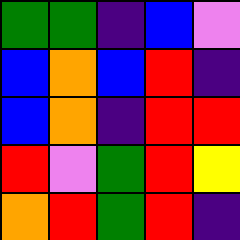[["green", "green", "indigo", "blue", "violet"], ["blue", "orange", "blue", "red", "indigo"], ["blue", "orange", "indigo", "red", "red"], ["red", "violet", "green", "red", "yellow"], ["orange", "red", "green", "red", "indigo"]]